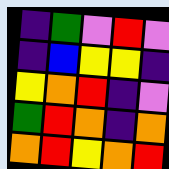[["indigo", "green", "violet", "red", "violet"], ["indigo", "blue", "yellow", "yellow", "indigo"], ["yellow", "orange", "red", "indigo", "violet"], ["green", "red", "orange", "indigo", "orange"], ["orange", "red", "yellow", "orange", "red"]]